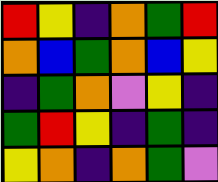[["red", "yellow", "indigo", "orange", "green", "red"], ["orange", "blue", "green", "orange", "blue", "yellow"], ["indigo", "green", "orange", "violet", "yellow", "indigo"], ["green", "red", "yellow", "indigo", "green", "indigo"], ["yellow", "orange", "indigo", "orange", "green", "violet"]]